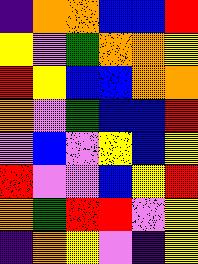[["indigo", "orange", "orange", "blue", "blue", "red"], ["yellow", "violet", "green", "orange", "orange", "yellow"], ["red", "yellow", "blue", "blue", "orange", "orange"], ["orange", "violet", "green", "blue", "blue", "red"], ["violet", "blue", "violet", "yellow", "blue", "yellow"], ["red", "violet", "violet", "blue", "yellow", "red"], ["orange", "green", "red", "red", "violet", "yellow"], ["indigo", "orange", "yellow", "violet", "indigo", "yellow"]]